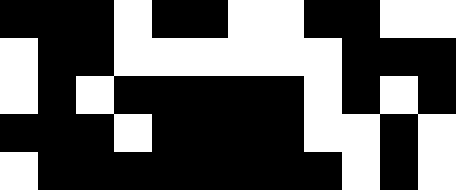[["black", "black", "black", "white", "black", "black", "white", "white", "black", "black", "white", "white"], ["white", "black", "black", "white", "white", "white", "white", "white", "white", "black", "black", "black"], ["white", "black", "white", "black", "black", "black", "black", "black", "white", "black", "white", "black"], ["black", "black", "black", "white", "black", "black", "black", "black", "white", "white", "black", "white"], ["white", "black", "black", "black", "black", "black", "black", "black", "black", "white", "black", "white"]]